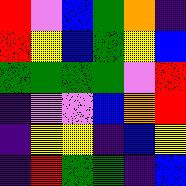[["red", "violet", "blue", "green", "orange", "indigo"], ["red", "yellow", "blue", "green", "yellow", "blue"], ["green", "green", "green", "green", "violet", "red"], ["indigo", "violet", "violet", "blue", "orange", "red"], ["indigo", "yellow", "yellow", "indigo", "blue", "yellow"], ["indigo", "red", "green", "green", "indigo", "blue"]]